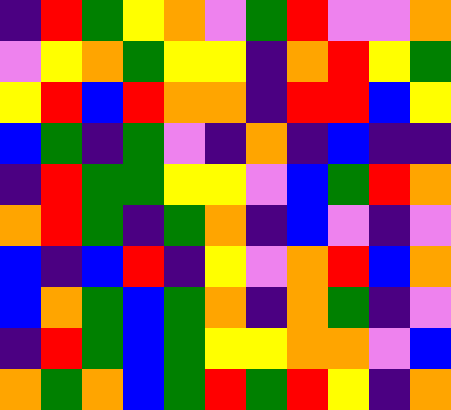[["indigo", "red", "green", "yellow", "orange", "violet", "green", "red", "violet", "violet", "orange"], ["violet", "yellow", "orange", "green", "yellow", "yellow", "indigo", "orange", "red", "yellow", "green"], ["yellow", "red", "blue", "red", "orange", "orange", "indigo", "red", "red", "blue", "yellow"], ["blue", "green", "indigo", "green", "violet", "indigo", "orange", "indigo", "blue", "indigo", "indigo"], ["indigo", "red", "green", "green", "yellow", "yellow", "violet", "blue", "green", "red", "orange"], ["orange", "red", "green", "indigo", "green", "orange", "indigo", "blue", "violet", "indigo", "violet"], ["blue", "indigo", "blue", "red", "indigo", "yellow", "violet", "orange", "red", "blue", "orange"], ["blue", "orange", "green", "blue", "green", "orange", "indigo", "orange", "green", "indigo", "violet"], ["indigo", "red", "green", "blue", "green", "yellow", "yellow", "orange", "orange", "violet", "blue"], ["orange", "green", "orange", "blue", "green", "red", "green", "red", "yellow", "indigo", "orange"]]